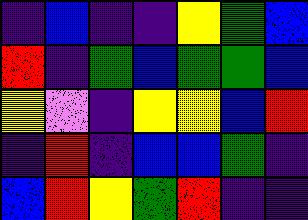[["indigo", "blue", "indigo", "indigo", "yellow", "green", "blue"], ["red", "indigo", "green", "blue", "green", "green", "blue"], ["yellow", "violet", "indigo", "yellow", "yellow", "blue", "red"], ["indigo", "red", "indigo", "blue", "blue", "green", "indigo"], ["blue", "red", "yellow", "green", "red", "indigo", "indigo"]]